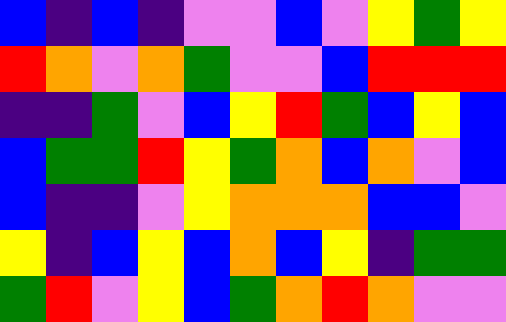[["blue", "indigo", "blue", "indigo", "violet", "violet", "blue", "violet", "yellow", "green", "yellow"], ["red", "orange", "violet", "orange", "green", "violet", "violet", "blue", "red", "red", "red"], ["indigo", "indigo", "green", "violet", "blue", "yellow", "red", "green", "blue", "yellow", "blue"], ["blue", "green", "green", "red", "yellow", "green", "orange", "blue", "orange", "violet", "blue"], ["blue", "indigo", "indigo", "violet", "yellow", "orange", "orange", "orange", "blue", "blue", "violet"], ["yellow", "indigo", "blue", "yellow", "blue", "orange", "blue", "yellow", "indigo", "green", "green"], ["green", "red", "violet", "yellow", "blue", "green", "orange", "red", "orange", "violet", "violet"]]